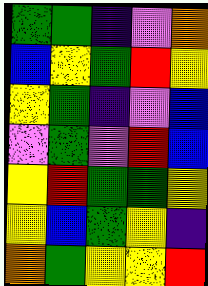[["green", "green", "indigo", "violet", "orange"], ["blue", "yellow", "green", "red", "yellow"], ["yellow", "green", "indigo", "violet", "blue"], ["violet", "green", "violet", "red", "blue"], ["yellow", "red", "green", "green", "yellow"], ["yellow", "blue", "green", "yellow", "indigo"], ["orange", "green", "yellow", "yellow", "red"]]